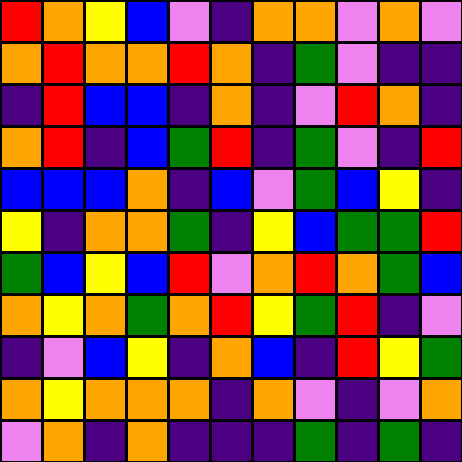[["red", "orange", "yellow", "blue", "violet", "indigo", "orange", "orange", "violet", "orange", "violet"], ["orange", "red", "orange", "orange", "red", "orange", "indigo", "green", "violet", "indigo", "indigo"], ["indigo", "red", "blue", "blue", "indigo", "orange", "indigo", "violet", "red", "orange", "indigo"], ["orange", "red", "indigo", "blue", "green", "red", "indigo", "green", "violet", "indigo", "red"], ["blue", "blue", "blue", "orange", "indigo", "blue", "violet", "green", "blue", "yellow", "indigo"], ["yellow", "indigo", "orange", "orange", "green", "indigo", "yellow", "blue", "green", "green", "red"], ["green", "blue", "yellow", "blue", "red", "violet", "orange", "red", "orange", "green", "blue"], ["orange", "yellow", "orange", "green", "orange", "red", "yellow", "green", "red", "indigo", "violet"], ["indigo", "violet", "blue", "yellow", "indigo", "orange", "blue", "indigo", "red", "yellow", "green"], ["orange", "yellow", "orange", "orange", "orange", "indigo", "orange", "violet", "indigo", "violet", "orange"], ["violet", "orange", "indigo", "orange", "indigo", "indigo", "indigo", "green", "indigo", "green", "indigo"]]